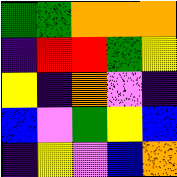[["green", "green", "orange", "orange", "orange"], ["indigo", "red", "red", "green", "yellow"], ["yellow", "indigo", "orange", "violet", "indigo"], ["blue", "violet", "green", "yellow", "blue"], ["indigo", "yellow", "violet", "blue", "orange"]]